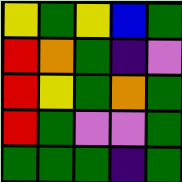[["yellow", "green", "yellow", "blue", "green"], ["red", "orange", "green", "indigo", "violet"], ["red", "yellow", "green", "orange", "green"], ["red", "green", "violet", "violet", "green"], ["green", "green", "green", "indigo", "green"]]